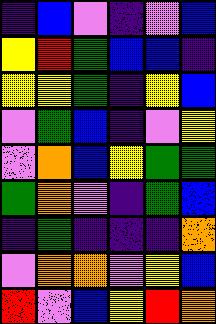[["indigo", "blue", "violet", "indigo", "violet", "blue"], ["yellow", "red", "green", "blue", "blue", "indigo"], ["yellow", "yellow", "green", "indigo", "yellow", "blue"], ["violet", "green", "blue", "indigo", "violet", "yellow"], ["violet", "orange", "blue", "yellow", "green", "green"], ["green", "orange", "violet", "indigo", "green", "blue"], ["indigo", "green", "indigo", "indigo", "indigo", "orange"], ["violet", "orange", "orange", "violet", "yellow", "blue"], ["red", "violet", "blue", "yellow", "red", "orange"]]